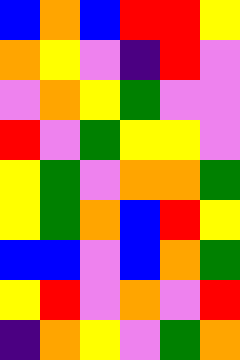[["blue", "orange", "blue", "red", "red", "yellow"], ["orange", "yellow", "violet", "indigo", "red", "violet"], ["violet", "orange", "yellow", "green", "violet", "violet"], ["red", "violet", "green", "yellow", "yellow", "violet"], ["yellow", "green", "violet", "orange", "orange", "green"], ["yellow", "green", "orange", "blue", "red", "yellow"], ["blue", "blue", "violet", "blue", "orange", "green"], ["yellow", "red", "violet", "orange", "violet", "red"], ["indigo", "orange", "yellow", "violet", "green", "orange"]]